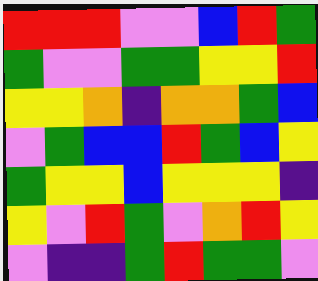[["red", "red", "red", "violet", "violet", "blue", "red", "green"], ["green", "violet", "violet", "green", "green", "yellow", "yellow", "red"], ["yellow", "yellow", "orange", "indigo", "orange", "orange", "green", "blue"], ["violet", "green", "blue", "blue", "red", "green", "blue", "yellow"], ["green", "yellow", "yellow", "blue", "yellow", "yellow", "yellow", "indigo"], ["yellow", "violet", "red", "green", "violet", "orange", "red", "yellow"], ["violet", "indigo", "indigo", "green", "red", "green", "green", "violet"]]